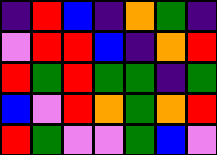[["indigo", "red", "blue", "indigo", "orange", "green", "indigo"], ["violet", "red", "red", "blue", "indigo", "orange", "red"], ["red", "green", "red", "green", "green", "indigo", "green"], ["blue", "violet", "red", "orange", "green", "orange", "red"], ["red", "green", "violet", "violet", "green", "blue", "violet"]]